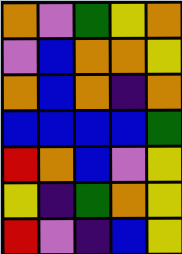[["orange", "violet", "green", "yellow", "orange"], ["violet", "blue", "orange", "orange", "yellow"], ["orange", "blue", "orange", "indigo", "orange"], ["blue", "blue", "blue", "blue", "green"], ["red", "orange", "blue", "violet", "yellow"], ["yellow", "indigo", "green", "orange", "yellow"], ["red", "violet", "indigo", "blue", "yellow"]]